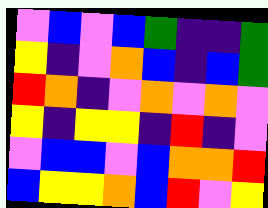[["violet", "blue", "violet", "blue", "green", "indigo", "indigo", "green"], ["yellow", "indigo", "violet", "orange", "blue", "indigo", "blue", "green"], ["red", "orange", "indigo", "violet", "orange", "violet", "orange", "violet"], ["yellow", "indigo", "yellow", "yellow", "indigo", "red", "indigo", "violet"], ["violet", "blue", "blue", "violet", "blue", "orange", "orange", "red"], ["blue", "yellow", "yellow", "orange", "blue", "red", "violet", "yellow"]]